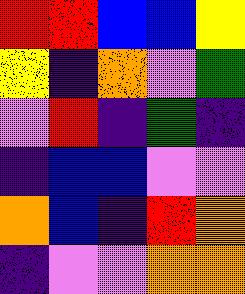[["red", "red", "blue", "blue", "yellow"], ["yellow", "indigo", "orange", "violet", "green"], ["violet", "red", "indigo", "green", "indigo"], ["indigo", "blue", "blue", "violet", "violet"], ["orange", "blue", "indigo", "red", "orange"], ["indigo", "violet", "violet", "orange", "orange"]]